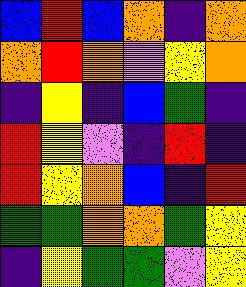[["blue", "red", "blue", "orange", "indigo", "orange"], ["orange", "red", "orange", "violet", "yellow", "orange"], ["indigo", "yellow", "indigo", "blue", "green", "indigo"], ["red", "yellow", "violet", "indigo", "red", "indigo"], ["red", "yellow", "orange", "blue", "indigo", "red"], ["green", "green", "orange", "orange", "green", "yellow"], ["indigo", "yellow", "green", "green", "violet", "yellow"]]